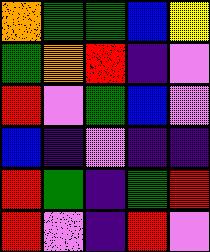[["orange", "green", "green", "blue", "yellow"], ["green", "orange", "red", "indigo", "violet"], ["red", "violet", "green", "blue", "violet"], ["blue", "indigo", "violet", "indigo", "indigo"], ["red", "green", "indigo", "green", "red"], ["red", "violet", "indigo", "red", "violet"]]